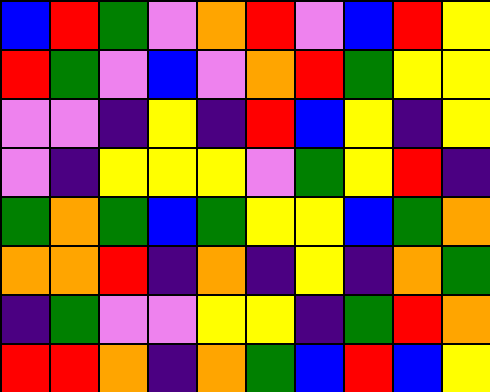[["blue", "red", "green", "violet", "orange", "red", "violet", "blue", "red", "yellow"], ["red", "green", "violet", "blue", "violet", "orange", "red", "green", "yellow", "yellow"], ["violet", "violet", "indigo", "yellow", "indigo", "red", "blue", "yellow", "indigo", "yellow"], ["violet", "indigo", "yellow", "yellow", "yellow", "violet", "green", "yellow", "red", "indigo"], ["green", "orange", "green", "blue", "green", "yellow", "yellow", "blue", "green", "orange"], ["orange", "orange", "red", "indigo", "orange", "indigo", "yellow", "indigo", "orange", "green"], ["indigo", "green", "violet", "violet", "yellow", "yellow", "indigo", "green", "red", "orange"], ["red", "red", "orange", "indigo", "orange", "green", "blue", "red", "blue", "yellow"]]